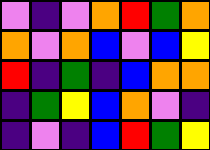[["violet", "indigo", "violet", "orange", "red", "green", "orange"], ["orange", "violet", "orange", "blue", "violet", "blue", "yellow"], ["red", "indigo", "green", "indigo", "blue", "orange", "orange"], ["indigo", "green", "yellow", "blue", "orange", "violet", "indigo"], ["indigo", "violet", "indigo", "blue", "red", "green", "yellow"]]